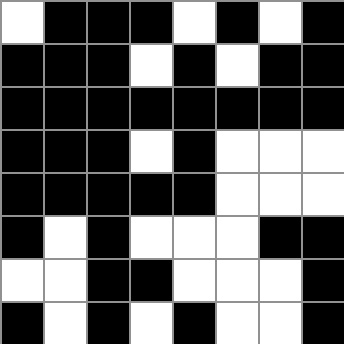[["white", "black", "black", "black", "white", "black", "white", "black"], ["black", "black", "black", "white", "black", "white", "black", "black"], ["black", "black", "black", "black", "black", "black", "black", "black"], ["black", "black", "black", "white", "black", "white", "white", "white"], ["black", "black", "black", "black", "black", "white", "white", "white"], ["black", "white", "black", "white", "white", "white", "black", "black"], ["white", "white", "black", "black", "white", "white", "white", "black"], ["black", "white", "black", "white", "black", "white", "white", "black"]]